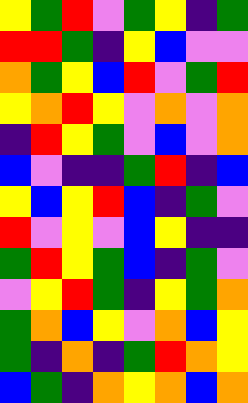[["yellow", "green", "red", "violet", "green", "yellow", "indigo", "green"], ["red", "red", "green", "indigo", "yellow", "blue", "violet", "violet"], ["orange", "green", "yellow", "blue", "red", "violet", "green", "red"], ["yellow", "orange", "red", "yellow", "violet", "orange", "violet", "orange"], ["indigo", "red", "yellow", "green", "violet", "blue", "violet", "orange"], ["blue", "violet", "indigo", "indigo", "green", "red", "indigo", "blue"], ["yellow", "blue", "yellow", "red", "blue", "indigo", "green", "violet"], ["red", "violet", "yellow", "violet", "blue", "yellow", "indigo", "indigo"], ["green", "red", "yellow", "green", "blue", "indigo", "green", "violet"], ["violet", "yellow", "red", "green", "indigo", "yellow", "green", "orange"], ["green", "orange", "blue", "yellow", "violet", "orange", "blue", "yellow"], ["green", "indigo", "orange", "indigo", "green", "red", "orange", "yellow"], ["blue", "green", "indigo", "orange", "yellow", "orange", "blue", "orange"]]